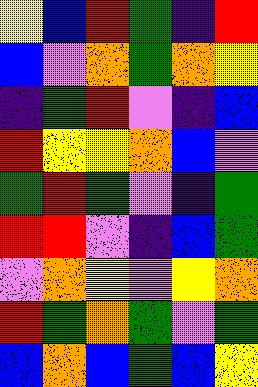[["yellow", "blue", "red", "green", "indigo", "red"], ["blue", "violet", "orange", "green", "orange", "yellow"], ["indigo", "green", "red", "violet", "indigo", "blue"], ["red", "yellow", "yellow", "orange", "blue", "violet"], ["green", "red", "green", "violet", "indigo", "green"], ["red", "red", "violet", "indigo", "blue", "green"], ["violet", "orange", "yellow", "violet", "yellow", "orange"], ["red", "green", "orange", "green", "violet", "green"], ["blue", "orange", "blue", "green", "blue", "yellow"]]